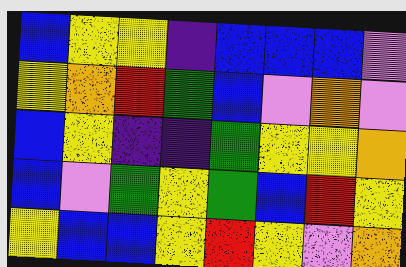[["blue", "yellow", "yellow", "indigo", "blue", "blue", "blue", "violet"], ["yellow", "orange", "red", "green", "blue", "violet", "orange", "violet"], ["blue", "yellow", "indigo", "indigo", "green", "yellow", "yellow", "orange"], ["blue", "violet", "green", "yellow", "green", "blue", "red", "yellow"], ["yellow", "blue", "blue", "yellow", "red", "yellow", "violet", "orange"]]